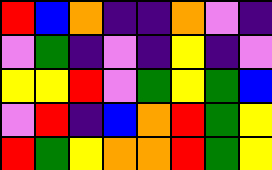[["red", "blue", "orange", "indigo", "indigo", "orange", "violet", "indigo"], ["violet", "green", "indigo", "violet", "indigo", "yellow", "indigo", "violet"], ["yellow", "yellow", "red", "violet", "green", "yellow", "green", "blue"], ["violet", "red", "indigo", "blue", "orange", "red", "green", "yellow"], ["red", "green", "yellow", "orange", "orange", "red", "green", "yellow"]]